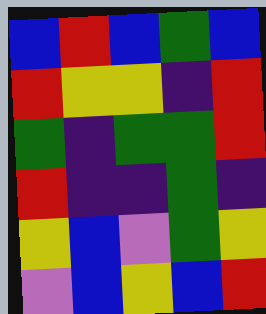[["blue", "red", "blue", "green", "blue"], ["red", "yellow", "yellow", "indigo", "red"], ["green", "indigo", "green", "green", "red"], ["red", "indigo", "indigo", "green", "indigo"], ["yellow", "blue", "violet", "green", "yellow"], ["violet", "blue", "yellow", "blue", "red"]]